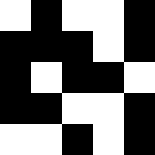[["white", "black", "white", "white", "black"], ["black", "black", "black", "white", "black"], ["black", "white", "black", "black", "white"], ["black", "black", "white", "white", "black"], ["white", "white", "black", "white", "black"]]